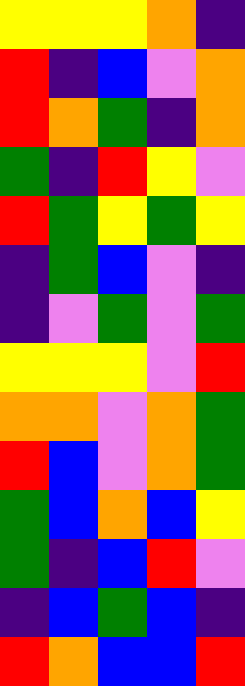[["yellow", "yellow", "yellow", "orange", "indigo"], ["red", "indigo", "blue", "violet", "orange"], ["red", "orange", "green", "indigo", "orange"], ["green", "indigo", "red", "yellow", "violet"], ["red", "green", "yellow", "green", "yellow"], ["indigo", "green", "blue", "violet", "indigo"], ["indigo", "violet", "green", "violet", "green"], ["yellow", "yellow", "yellow", "violet", "red"], ["orange", "orange", "violet", "orange", "green"], ["red", "blue", "violet", "orange", "green"], ["green", "blue", "orange", "blue", "yellow"], ["green", "indigo", "blue", "red", "violet"], ["indigo", "blue", "green", "blue", "indigo"], ["red", "orange", "blue", "blue", "red"]]